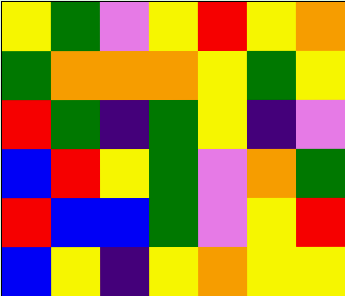[["yellow", "green", "violet", "yellow", "red", "yellow", "orange"], ["green", "orange", "orange", "orange", "yellow", "green", "yellow"], ["red", "green", "indigo", "green", "yellow", "indigo", "violet"], ["blue", "red", "yellow", "green", "violet", "orange", "green"], ["red", "blue", "blue", "green", "violet", "yellow", "red"], ["blue", "yellow", "indigo", "yellow", "orange", "yellow", "yellow"]]